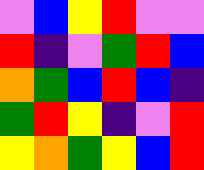[["violet", "blue", "yellow", "red", "violet", "violet"], ["red", "indigo", "violet", "green", "red", "blue"], ["orange", "green", "blue", "red", "blue", "indigo"], ["green", "red", "yellow", "indigo", "violet", "red"], ["yellow", "orange", "green", "yellow", "blue", "red"]]